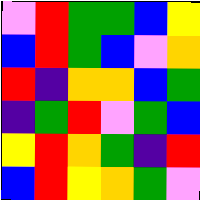[["violet", "red", "green", "green", "blue", "yellow"], ["blue", "red", "green", "blue", "violet", "orange"], ["red", "indigo", "orange", "orange", "blue", "green"], ["indigo", "green", "red", "violet", "green", "blue"], ["yellow", "red", "orange", "green", "indigo", "red"], ["blue", "red", "yellow", "orange", "green", "violet"]]